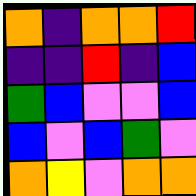[["orange", "indigo", "orange", "orange", "red"], ["indigo", "indigo", "red", "indigo", "blue"], ["green", "blue", "violet", "violet", "blue"], ["blue", "violet", "blue", "green", "violet"], ["orange", "yellow", "violet", "orange", "orange"]]